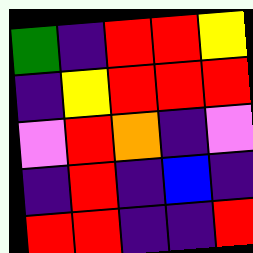[["green", "indigo", "red", "red", "yellow"], ["indigo", "yellow", "red", "red", "red"], ["violet", "red", "orange", "indigo", "violet"], ["indigo", "red", "indigo", "blue", "indigo"], ["red", "red", "indigo", "indigo", "red"]]